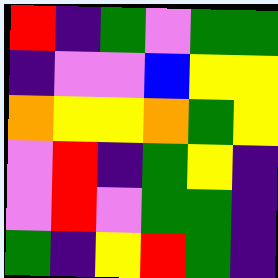[["red", "indigo", "green", "violet", "green", "green"], ["indigo", "violet", "violet", "blue", "yellow", "yellow"], ["orange", "yellow", "yellow", "orange", "green", "yellow"], ["violet", "red", "indigo", "green", "yellow", "indigo"], ["violet", "red", "violet", "green", "green", "indigo"], ["green", "indigo", "yellow", "red", "green", "indigo"]]